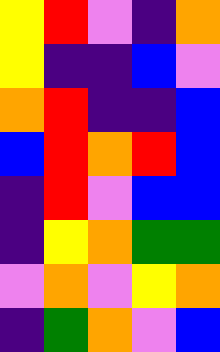[["yellow", "red", "violet", "indigo", "orange"], ["yellow", "indigo", "indigo", "blue", "violet"], ["orange", "red", "indigo", "indigo", "blue"], ["blue", "red", "orange", "red", "blue"], ["indigo", "red", "violet", "blue", "blue"], ["indigo", "yellow", "orange", "green", "green"], ["violet", "orange", "violet", "yellow", "orange"], ["indigo", "green", "orange", "violet", "blue"]]